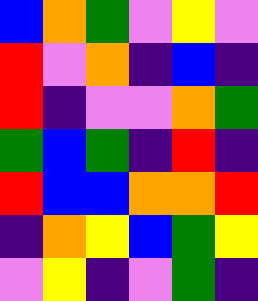[["blue", "orange", "green", "violet", "yellow", "violet"], ["red", "violet", "orange", "indigo", "blue", "indigo"], ["red", "indigo", "violet", "violet", "orange", "green"], ["green", "blue", "green", "indigo", "red", "indigo"], ["red", "blue", "blue", "orange", "orange", "red"], ["indigo", "orange", "yellow", "blue", "green", "yellow"], ["violet", "yellow", "indigo", "violet", "green", "indigo"]]